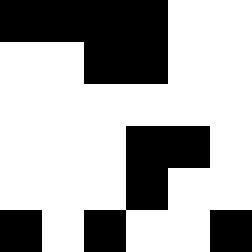[["black", "black", "black", "black", "white", "white"], ["white", "white", "black", "black", "white", "white"], ["white", "white", "white", "white", "white", "white"], ["white", "white", "white", "black", "black", "white"], ["white", "white", "white", "black", "white", "white"], ["black", "white", "black", "white", "white", "black"]]